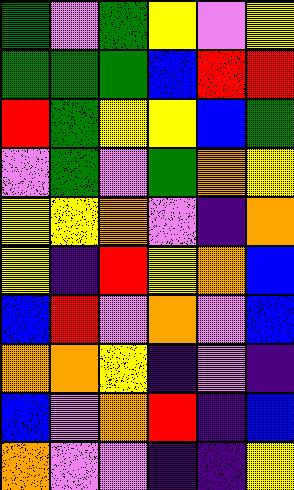[["green", "violet", "green", "yellow", "violet", "yellow"], ["green", "green", "green", "blue", "red", "red"], ["red", "green", "yellow", "yellow", "blue", "green"], ["violet", "green", "violet", "green", "orange", "yellow"], ["yellow", "yellow", "orange", "violet", "indigo", "orange"], ["yellow", "indigo", "red", "yellow", "orange", "blue"], ["blue", "red", "violet", "orange", "violet", "blue"], ["orange", "orange", "yellow", "indigo", "violet", "indigo"], ["blue", "violet", "orange", "red", "indigo", "blue"], ["orange", "violet", "violet", "indigo", "indigo", "yellow"]]